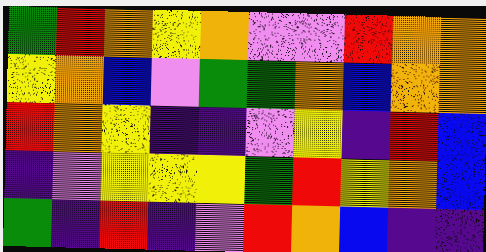[["green", "red", "orange", "yellow", "orange", "violet", "violet", "red", "orange", "orange"], ["yellow", "orange", "blue", "violet", "green", "green", "orange", "blue", "orange", "orange"], ["red", "orange", "yellow", "indigo", "indigo", "violet", "yellow", "indigo", "red", "blue"], ["indigo", "violet", "yellow", "yellow", "yellow", "green", "red", "yellow", "orange", "blue"], ["green", "indigo", "red", "indigo", "violet", "red", "orange", "blue", "indigo", "indigo"]]